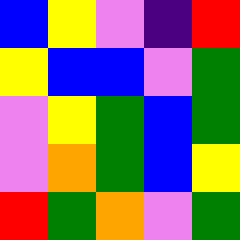[["blue", "yellow", "violet", "indigo", "red"], ["yellow", "blue", "blue", "violet", "green"], ["violet", "yellow", "green", "blue", "green"], ["violet", "orange", "green", "blue", "yellow"], ["red", "green", "orange", "violet", "green"]]